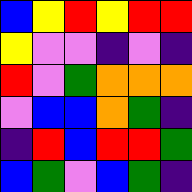[["blue", "yellow", "red", "yellow", "red", "red"], ["yellow", "violet", "violet", "indigo", "violet", "indigo"], ["red", "violet", "green", "orange", "orange", "orange"], ["violet", "blue", "blue", "orange", "green", "indigo"], ["indigo", "red", "blue", "red", "red", "green"], ["blue", "green", "violet", "blue", "green", "indigo"]]